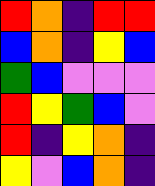[["red", "orange", "indigo", "red", "red"], ["blue", "orange", "indigo", "yellow", "blue"], ["green", "blue", "violet", "violet", "violet"], ["red", "yellow", "green", "blue", "violet"], ["red", "indigo", "yellow", "orange", "indigo"], ["yellow", "violet", "blue", "orange", "indigo"]]